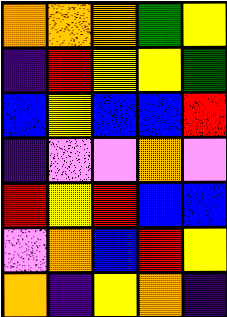[["orange", "orange", "orange", "green", "yellow"], ["indigo", "red", "yellow", "yellow", "green"], ["blue", "yellow", "blue", "blue", "red"], ["indigo", "violet", "violet", "orange", "violet"], ["red", "yellow", "red", "blue", "blue"], ["violet", "orange", "blue", "red", "yellow"], ["orange", "indigo", "yellow", "orange", "indigo"]]